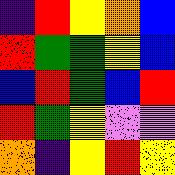[["indigo", "red", "yellow", "orange", "blue"], ["red", "green", "green", "yellow", "blue"], ["blue", "red", "green", "blue", "red"], ["red", "green", "yellow", "violet", "violet"], ["orange", "indigo", "yellow", "red", "yellow"]]